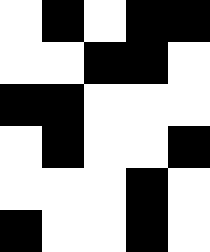[["white", "black", "white", "black", "black"], ["white", "white", "black", "black", "white"], ["black", "black", "white", "white", "white"], ["white", "black", "white", "white", "black"], ["white", "white", "white", "black", "white"], ["black", "white", "white", "black", "white"]]